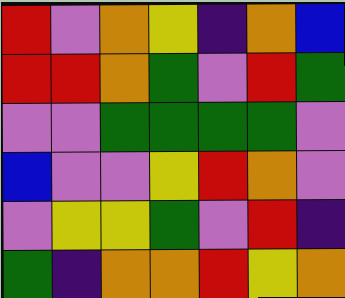[["red", "violet", "orange", "yellow", "indigo", "orange", "blue"], ["red", "red", "orange", "green", "violet", "red", "green"], ["violet", "violet", "green", "green", "green", "green", "violet"], ["blue", "violet", "violet", "yellow", "red", "orange", "violet"], ["violet", "yellow", "yellow", "green", "violet", "red", "indigo"], ["green", "indigo", "orange", "orange", "red", "yellow", "orange"]]